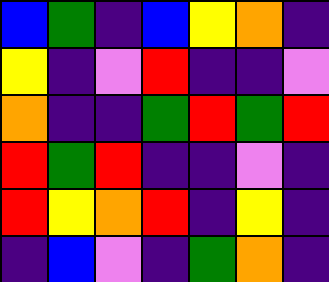[["blue", "green", "indigo", "blue", "yellow", "orange", "indigo"], ["yellow", "indigo", "violet", "red", "indigo", "indigo", "violet"], ["orange", "indigo", "indigo", "green", "red", "green", "red"], ["red", "green", "red", "indigo", "indigo", "violet", "indigo"], ["red", "yellow", "orange", "red", "indigo", "yellow", "indigo"], ["indigo", "blue", "violet", "indigo", "green", "orange", "indigo"]]